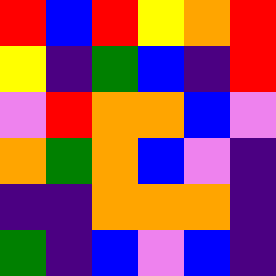[["red", "blue", "red", "yellow", "orange", "red"], ["yellow", "indigo", "green", "blue", "indigo", "red"], ["violet", "red", "orange", "orange", "blue", "violet"], ["orange", "green", "orange", "blue", "violet", "indigo"], ["indigo", "indigo", "orange", "orange", "orange", "indigo"], ["green", "indigo", "blue", "violet", "blue", "indigo"]]